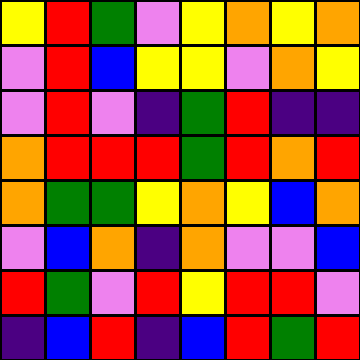[["yellow", "red", "green", "violet", "yellow", "orange", "yellow", "orange"], ["violet", "red", "blue", "yellow", "yellow", "violet", "orange", "yellow"], ["violet", "red", "violet", "indigo", "green", "red", "indigo", "indigo"], ["orange", "red", "red", "red", "green", "red", "orange", "red"], ["orange", "green", "green", "yellow", "orange", "yellow", "blue", "orange"], ["violet", "blue", "orange", "indigo", "orange", "violet", "violet", "blue"], ["red", "green", "violet", "red", "yellow", "red", "red", "violet"], ["indigo", "blue", "red", "indigo", "blue", "red", "green", "red"]]